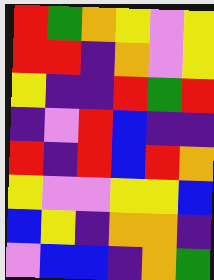[["red", "green", "orange", "yellow", "violet", "yellow"], ["red", "red", "indigo", "orange", "violet", "yellow"], ["yellow", "indigo", "indigo", "red", "green", "red"], ["indigo", "violet", "red", "blue", "indigo", "indigo"], ["red", "indigo", "red", "blue", "red", "orange"], ["yellow", "violet", "violet", "yellow", "yellow", "blue"], ["blue", "yellow", "indigo", "orange", "orange", "indigo"], ["violet", "blue", "blue", "indigo", "orange", "green"]]